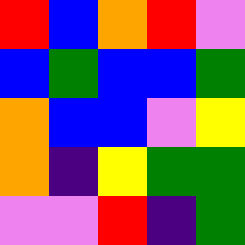[["red", "blue", "orange", "red", "violet"], ["blue", "green", "blue", "blue", "green"], ["orange", "blue", "blue", "violet", "yellow"], ["orange", "indigo", "yellow", "green", "green"], ["violet", "violet", "red", "indigo", "green"]]